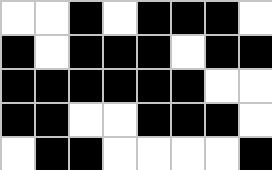[["white", "white", "black", "white", "black", "black", "black", "white"], ["black", "white", "black", "black", "black", "white", "black", "black"], ["black", "black", "black", "black", "black", "black", "white", "white"], ["black", "black", "white", "white", "black", "black", "black", "white"], ["white", "black", "black", "white", "white", "white", "white", "black"]]